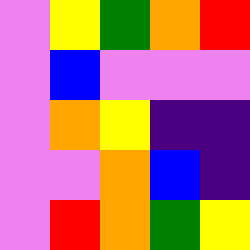[["violet", "yellow", "green", "orange", "red"], ["violet", "blue", "violet", "violet", "violet"], ["violet", "orange", "yellow", "indigo", "indigo"], ["violet", "violet", "orange", "blue", "indigo"], ["violet", "red", "orange", "green", "yellow"]]